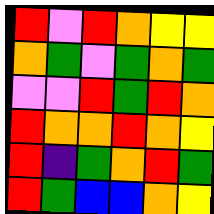[["red", "violet", "red", "orange", "yellow", "yellow"], ["orange", "green", "violet", "green", "orange", "green"], ["violet", "violet", "red", "green", "red", "orange"], ["red", "orange", "orange", "red", "orange", "yellow"], ["red", "indigo", "green", "orange", "red", "green"], ["red", "green", "blue", "blue", "orange", "yellow"]]